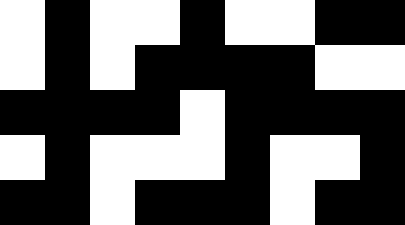[["white", "black", "white", "white", "black", "white", "white", "black", "black"], ["white", "black", "white", "black", "black", "black", "black", "white", "white"], ["black", "black", "black", "black", "white", "black", "black", "black", "black"], ["white", "black", "white", "white", "white", "black", "white", "white", "black"], ["black", "black", "white", "black", "black", "black", "white", "black", "black"]]